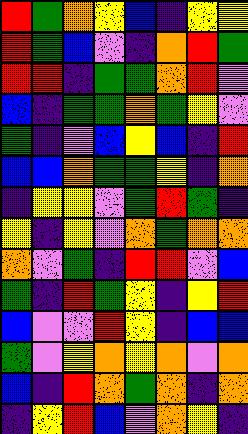[["red", "green", "orange", "yellow", "blue", "indigo", "yellow", "yellow"], ["red", "green", "blue", "violet", "indigo", "orange", "red", "green"], ["red", "red", "indigo", "green", "green", "orange", "red", "violet"], ["blue", "indigo", "green", "green", "orange", "green", "yellow", "violet"], ["green", "indigo", "violet", "blue", "yellow", "blue", "indigo", "red"], ["blue", "blue", "orange", "green", "green", "yellow", "indigo", "orange"], ["indigo", "yellow", "yellow", "violet", "green", "red", "green", "indigo"], ["yellow", "indigo", "yellow", "violet", "orange", "green", "orange", "orange"], ["orange", "violet", "green", "indigo", "red", "red", "violet", "blue"], ["green", "indigo", "red", "green", "yellow", "indigo", "yellow", "red"], ["blue", "violet", "violet", "red", "yellow", "indigo", "blue", "blue"], ["green", "violet", "yellow", "orange", "yellow", "orange", "violet", "orange"], ["blue", "indigo", "red", "orange", "green", "orange", "indigo", "orange"], ["indigo", "yellow", "red", "blue", "violet", "orange", "yellow", "indigo"]]